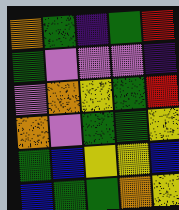[["orange", "green", "indigo", "green", "red"], ["green", "violet", "violet", "violet", "indigo"], ["violet", "orange", "yellow", "green", "red"], ["orange", "violet", "green", "green", "yellow"], ["green", "blue", "yellow", "yellow", "blue"], ["blue", "green", "green", "orange", "yellow"]]